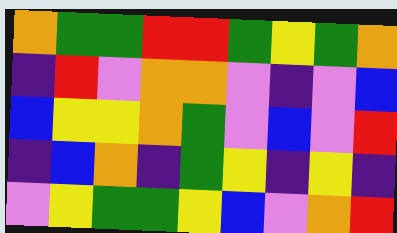[["orange", "green", "green", "red", "red", "green", "yellow", "green", "orange"], ["indigo", "red", "violet", "orange", "orange", "violet", "indigo", "violet", "blue"], ["blue", "yellow", "yellow", "orange", "green", "violet", "blue", "violet", "red"], ["indigo", "blue", "orange", "indigo", "green", "yellow", "indigo", "yellow", "indigo"], ["violet", "yellow", "green", "green", "yellow", "blue", "violet", "orange", "red"]]